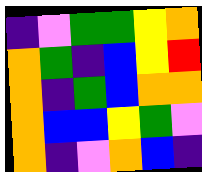[["indigo", "violet", "green", "green", "yellow", "orange"], ["orange", "green", "indigo", "blue", "yellow", "red"], ["orange", "indigo", "green", "blue", "orange", "orange"], ["orange", "blue", "blue", "yellow", "green", "violet"], ["orange", "indigo", "violet", "orange", "blue", "indigo"]]